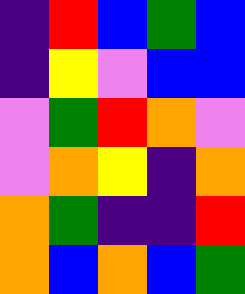[["indigo", "red", "blue", "green", "blue"], ["indigo", "yellow", "violet", "blue", "blue"], ["violet", "green", "red", "orange", "violet"], ["violet", "orange", "yellow", "indigo", "orange"], ["orange", "green", "indigo", "indigo", "red"], ["orange", "blue", "orange", "blue", "green"]]